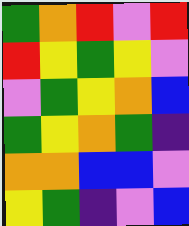[["green", "orange", "red", "violet", "red"], ["red", "yellow", "green", "yellow", "violet"], ["violet", "green", "yellow", "orange", "blue"], ["green", "yellow", "orange", "green", "indigo"], ["orange", "orange", "blue", "blue", "violet"], ["yellow", "green", "indigo", "violet", "blue"]]